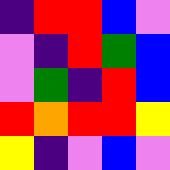[["indigo", "red", "red", "blue", "violet"], ["violet", "indigo", "red", "green", "blue"], ["violet", "green", "indigo", "red", "blue"], ["red", "orange", "red", "red", "yellow"], ["yellow", "indigo", "violet", "blue", "violet"]]